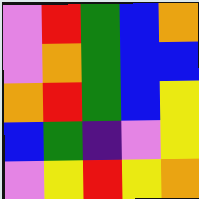[["violet", "red", "green", "blue", "orange"], ["violet", "orange", "green", "blue", "blue"], ["orange", "red", "green", "blue", "yellow"], ["blue", "green", "indigo", "violet", "yellow"], ["violet", "yellow", "red", "yellow", "orange"]]